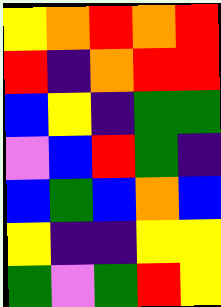[["yellow", "orange", "red", "orange", "red"], ["red", "indigo", "orange", "red", "red"], ["blue", "yellow", "indigo", "green", "green"], ["violet", "blue", "red", "green", "indigo"], ["blue", "green", "blue", "orange", "blue"], ["yellow", "indigo", "indigo", "yellow", "yellow"], ["green", "violet", "green", "red", "yellow"]]